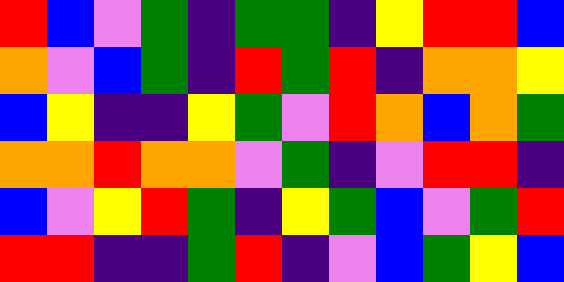[["red", "blue", "violet", "green", "indigo", "green", "green", "indigo", "yellow", "red", "red", "blue"], ["orange", "violet", "blue", "green", "indigo", "red", "green", "red", "indigo", "orange", "orange", "yellow"], ["blue", "yellow", "indigo", "indigo", "yellow", "green", "violet", "red", "orange", "blue", "orange", "green"], ["orange", "orange", "red", "orange", "orange", "violet", "green", "indigo", "violet", "red", "red", "indigo"], ["blue", "violet", "yellow", "red", "green", "indigo", "yellow", "green", "blue", "violet", "green", "red"], ["red", "red", "indigo", "indigo", "green", "red", "indigo", "violet", "blue", "green", "yellow", "blue"]]